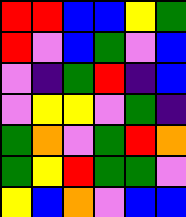[["red", "red", "blue", "blue", "yellow", "green"], ["red", "violet", "blue", "green", "violet", "blue"], ["violet", "indigo", "green", "red", "indigo", "blue"], ["violet", "yellow", "yellow", "violet", "green", "indigo"], ["green", "orange", "violet", "green", "red", "orange"], ["green", "yellow", "red", "green", "green", "violet"], ["yellow", "blue", "orange", "violet", "blue", "blue"]]